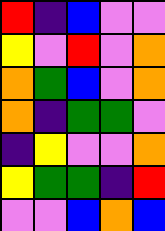[["red", "indigo", "blue", "violet", "violet"], ["yellow", "violet", "red", "violet", "orange"], ["orange", "green", "blue", "violet", "orange"], ["orange", "indigo", "green", "green", "violet"], ["indigo", "yellow", "violet", "violet", "orange"], ["yellow", "green", "green", "indigo", "red"], ["violet", "violet", "blue", "orange", "blue"]]